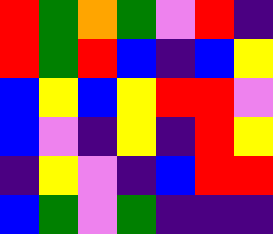[["red", "green", "orange", "green", "violet", "red", "indigo"], ["red", "green", "red", "blue", "indigo", "blue", "yellow"], ["blue", "yellow", "blue", "yellow", "red", "red", "violet"], ["blue", "violet", "indigo", "yellow", "indigo", "red", "yellow"], ["indigo", "yellow", "violet", "indigo", "blue", "red", "red"], ["blue", "green", "violet", "green", "indigo", "indigo", "indigo"]]